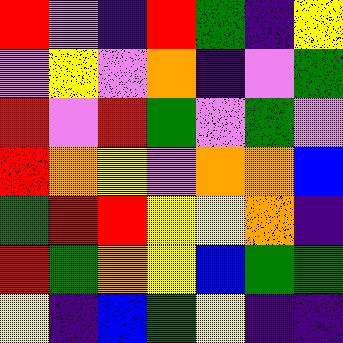[["red", "violet", "indigo", "red", "green", "indigo", "yellow"], ["violet", "yellow", "violet", "orange", "indigo", "violet", "green"], ["red", "violet", "red", "green", "violet", "green", "violet"], ["red", "orange", "yellow", "violet", "orange", "orange", "blue"], ["green", "red", "red", "yellow", "yellow", "orange", "indigo"], ["red", "green", "orange", "yellow", "blue", "green", "green"], ["yellow", "indigo", "blue", "green", "yellow", "indigo", "indigo"]]